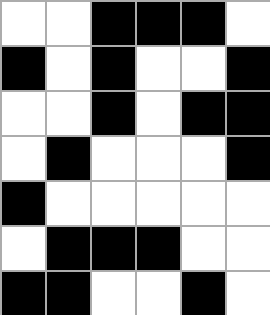[["white", "white", "black", "black", "black", "white"], ["black", "white", "black", "white", "white", "black"], ["white", "white", "black", "white", "black", "black"], ["white", "black", "white", "white", "white", "black"], ["black", "white", "white", "white", "white", "white"], ["white", "black", "black", "black", "white", "white"], ["black", "black", "white", "white", "black", "white"]]